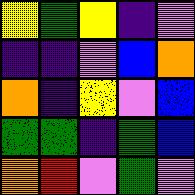[["yellow", "green", "yellow", "indigo", "violet"], ["indigo", "indigo", "violet", "blue", "orange"], ["orange", "indigo", "yellow", "violet", "blue"], ["green", "green", "indigo", "green", "blue"], ["orange", "red", "violet", "green", "violet"]]